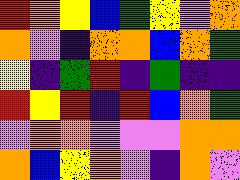[["red", "orange", "yellow", "blue", "green", "yellow", "violet", "orange"], ["orange", "violet", "indigo", "orange", "orange", "blue", "orange", "green"], ["yellow", "indigo", "green", "red", "indigo", "green", "indigo", "indigo"], ["red", "yellow", "red", "indigo", "red", "blue", "orange", "green"], ["violet", "orange", "orange", "violet", "violet", "violet", "orange", "orange"], ["orange", "blue", "yellow", "orange", "violet", "indigo", "orange", "violet"]]